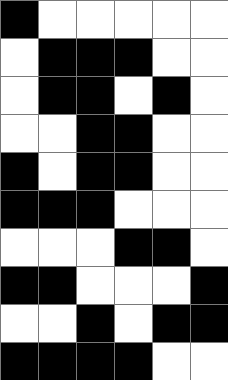[["black", "white", "white", "white", "white", "white"], ["white", "black", "black", "black", "white", "white"], ["white", "black", "black", "white", "black", "white"], ["white", "white", "black", "black", "white", "white"], ["black", "white", "black", "black", "white", "white"], ["black", "black", "black", "white", "white", "white"], ["white", "white", "white", "black", "black", "white"], ["black", "black", "white", "white", "white", "black"], ["white", "white", "black", "white", "black", "black"], ["black", "black", "black", "black", "white", "white"]]